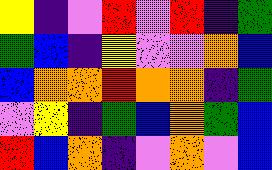[["yellow", "indigo", "violet", "red", "violet", "red", "indigo", "green"], ["green", "blue", "indigo", "yellow", "violet", "violet", "orange", "blue"], ["blue", "orange", "orange", "red", "orange", "orange", "indigo", "green"], ["violet", "yellow", "indigo", "green", "blue", "orange", "green", "blue"], ["red", "blue", "orange", "indigo", "violet", "orange", "violet", "blue"]]